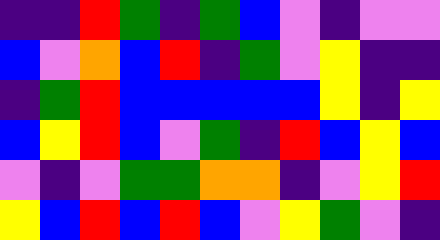[["indigo", "indigo", "red", "green", "indigo", "green", "blue", "violet", "indigo", "violet", "violet"], ["blue", "violet", "orange", "blue", "red", "indigo", "green", "violet", "yellow", "indigo", "indigo"], ["indigo", "green", "red", "blue", "blue", "blue", "blue", "blue", "yellow", "indigo", "yellow"], ["blue", "yellow", "red", "blue", "violet", "green", "indigo", "red", "blue", "yellow", "blue"], ["violet", "indigo", "violet", "green", "green", "orange", "orange", "indigo", "violet", "yellow", "red"], ["yellow", "blue", "red", "blue", "red", "blue", "violet", "yellow", "green", "violet", "indigo"]]